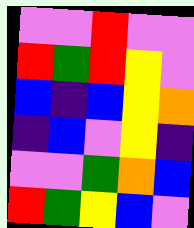[["violet", "violet", "red", "violet", "violet"], ["red", "green", "red", "yellow", "violet"], ["blue", "indigo", "blue", "yellow", "orange"], ["indigo", "blue", "violet", "yellow", "indigo"], ["violet", "violet", "green", "orange", "blue"], ["red", "green", "yellow", "blue", "violet"]]